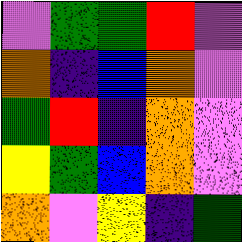[["violet", "green", "green", "red", "violet"], ["orange", "indigo", "blue", "orange", "violet"], ["green", "red", "indigo", "orange", "violet"], ["yellow", "green", "blue", "orange", "violet"], ["orange", "violet", "yellow", "indigo", "green"]]